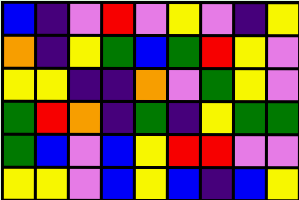[["blue", "indigo", "violet", "red", "violet", "yellow", "violet", "indigo", "yellow"], ["orange", "indigo", "yellow", "green", "blue", "green", "red", "yellow", "violet"], ["yellow", "yellow", "indigo", "indigo", "orange", "violet", "green", "yellow", "violet"], ["green", "red", "orange", "indigo", "green", "indigo", "yellow", "green", "green"], ["green", "blue", "violet", "blue", "yellow", "red", "red", "violet", "violet"], ["yellow", "yellow", "violet", "blue", "yellow", "blue", "indigo", "blue", "yellow"]]